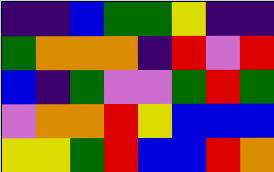[["indigo", "indigo", "blue", "green", "green", "yellow", "indigo", "indigo"], ["green", "orange", "orange", "orange", "indigo", "red", "violet", "red"], ["blue", "indigo", "green", "violet", "violet", "green", "red", "green"], ["violet", "orange", "orange", "red", "yellow", "blue", "blue", "blue"], ["yellow", "yellow", "green", "red", "blue", "blue", "red", "orange"]]